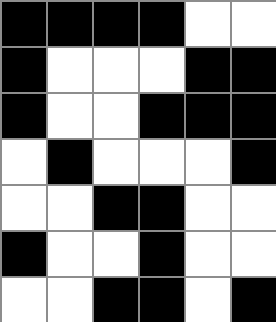[["black", "black", "black", "black", "white", "white"], ["black", "white", "white", "white", "black", "black"], ["black", "white", "white", "black", "black", "black"], ["white", "black", "white", "white", "white", "black"], ["white", "white", "black", "black", "white", "white"], ["black", "white", "white", "black", "white", "white"], ["white", "white", "black", "black", "white", "black"]]